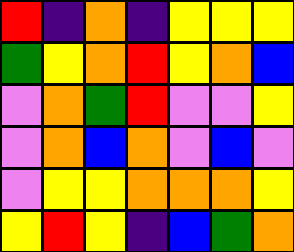[["red", "indigo", "orange", "indigo", "yellow", "yellow", "yellow"], ["green", "yellow", "orange", "red", "yellow", "orange", "blue"], ["violet", "orange", "green", "red", "violet", "violet", "yellow"], ["violet", "orange", "blue", "orange", "violet", "blue", "violet"], ["violet", "yellow", "yellow", "orange", "orange", "orange", "yellow"], ["yellow", "red", "yellow", "indigo", "blue", "green", "orange"]]